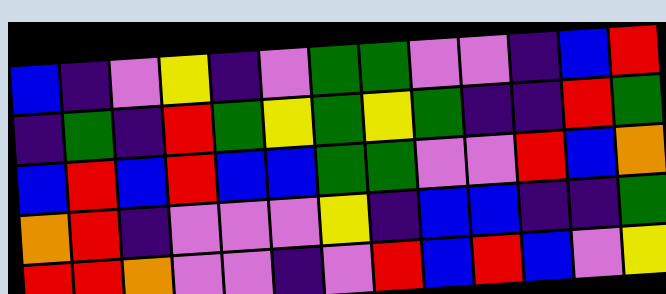[["blue", "indigo", "violet", "yellow", "indigo", "violet", "green", "green", "violet", "violet", "indigo", "blue", "red"], ["indigo", "green", "indigo", "red", "green", "yellow", "green", "yellow", "green", "indigo", "indigo", "red", "green"], ["blue", "red", "blue", "red", "blue", "blue", "green", "green", "violet", "violet", "red", "blue", "orange"], ["orange", "red", "indigo", "violet", "violet", "violet", "yellow", "indigo", "blue", "blue", "indigo", "indigo", "green"], ["red", "red", "orange", "violet", "violet", "indigo", "violet", "red", "blue", "red", "blue", "violet", "yellow"]]